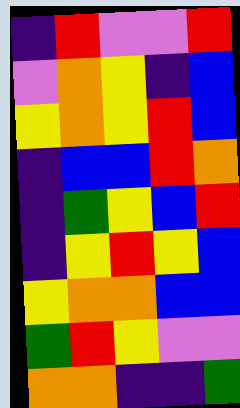[["indigo", "red", "violet", "violet", "red"], ["violet", "orange", "yellow", "indigo", "blue"], ["yellow", "orange", "yellow", "red", "blue"], ["indigo", "blue", "blue", "red", "orange"], ["indigo", "green", "yellow", "blue", "red"], ["indigo", "yellow", "red", "yellow", "blue"], ["yellow", "orange", "orange", "blue", "blue"], ["green", "red", "yellow", "violet", "violet"], ["orange", "orange", "indigo", "indigo", "green"]]